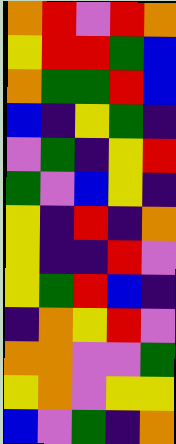[["orange", "red", "violet", "red", "orange"], ["yellow", "red", "red", "green", "blue"], ["orange", "green", "green", "red", "blue"], ["blue", "indigo", "yellow", "green", "indigo"], ["violet", "green", "indigo", "yellow", "red"], ["green", "violet", "blue", "yellow", "indigo"], ["yellow", "indigo", "red", "indigo", "orange"], ["yellow", "indigo", "indigo", "red", "violet"], ["yellow", "green", "red", "blue", "indigo"], ["indigo", "orange", "yellow", "red", "violet"], ["orange", "orange", "violet", "violet", "green"], ["yellow", "orange", "violet", "yellow", "yellow"], ["blue", "violet", "green", "indigo", "orange"]]